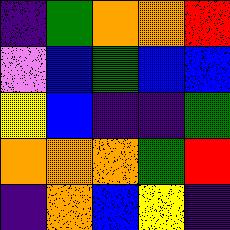[["indigo", "green", "orange", "orange", "red"], ["violet", "blue", "green", "blue", "blue"], ["yellow", "blue", "indigo", "indigo", "green"], ["orange", "orange", "orange", "green", "red"], ["indigo", "orange", "blue", "yellow", "indigo"]]